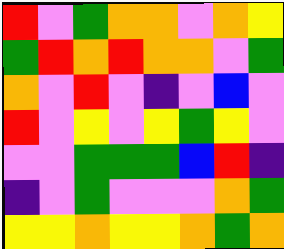[["red", "violet", "green", "orange", "orange", "violet", "orange", "yellow"], ["green", "red", "orange", "red", "orange", "orange", "violet", "green"], ["orange", "violet", "red", "violet", "indigo", "violet", "blue", "violet"], ["red", "violet", "yellow", "violet", "yellow", "green", "yellow", "violet"], ["violet", "violet", "green", "green", "green", "blue", "red", "indigo"], ["indigo", "violet", "green", "violet", "violet", "violet", "orange", "green"], ["yellow", "yellow", "orange", "yellow", "yellow", "orange", "green", "orange"]]